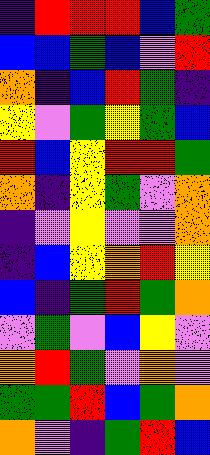[["indigo", "red", "red", "red", "blue", "green"], ["blue", "blue", "green", "blue", "violet", "red"], ["orange", "indigo", "blue", "red", "green", "indigo"], ["yellow", "violet", "green", "yellow", "green", "blue"], ["red", "blue", "yellow", "red", "red", "green"], ["orange", "indigo", "yellow", "green", "violet", "orange"], ["indigo", "violet", "yellow", "violet", "violet", "orange"], ["indigo", "blue", "yellow", "orange", "red", "yellow"], ["blue", "indigo", "green", "red", "green", "orange"], ["violet", "green", "violet", "blue", "yellow", "violet"], ["orange", "red", "green", "violet", "orange", "violet"], ["green", "green", "red", "blue", "green", "orange"], ["orange", "violet", "indigo", "green", "red", "blue"]]